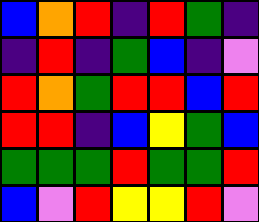[["blue", "orange", "red", "indigo", "red", "green", "indigo"], ["indigo", "red", "indigo", "green", "blue", "indigo", "violet"], ["red", "orange", "green", "red", "red", "blue", "red"], ["red", "red", "indigo", "blue", "yellow", "green", "blue"], ["green", "green", "green", "red", "green", "green", "red"], ["blue", "violet", "red", "yellow", "yellow", "red", "violet"]]